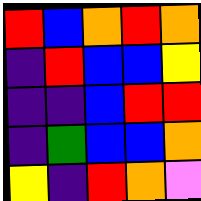[["red", "blue", "orange", "red", "orange"], ["indigo", "red", "blue", "blue", "yellow"], ["indigo", "indigo", "blue", "red", "red"], ["indigo", "green", "blue", "blue", "orange"], ["yellow", "indigo", "red", "orange", "violet"]]